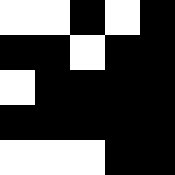[["white", "white", "black", "white", "black"], ["black", "black", "white", "black", "black"], ["white", "black", "black", "black", "black"], ["black", "black", "black", "black", "black"], ["white", "white", "white", "black", "black"]]